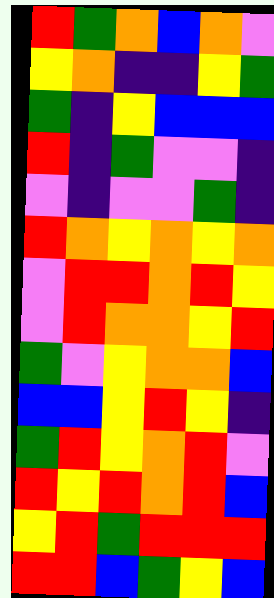[["red", "green", "orange", "blue", "orange", "violet"], ["yellow", "orange", "indigo", "indigo", "yellow", "green"], ["green", "indigo", "yellow", "blue", "blue", "blue"], ["red", "indigo", "green", "violet", "violet", "indigo"], ["violet", "indigo", "violet", "violet", "green", "indigo"], ["red", "orange", "yellow", "orange", "yellow", "orange"], ["violet", "red", "red", "orange", "red", "yellow"], ["violet", "red", "orange", "orange", "yellow", "red"], ["green", "violet", "yellow", "orange", "orange", "blue"], ["blue", "blue", "yellow", "red", "yellow", "indigo"], ["green", "red", "yellow", "orange", "red", "violet"], ["red", "yellow", "red", "orange", "red", "blue"], ["yellow", "red", "green", "red", "red", "red"], ["red", "red", "blue", "green", "yellow", "blue"]]